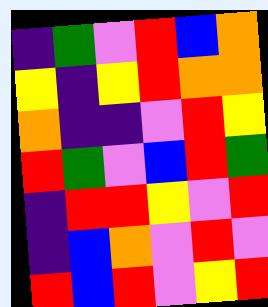[["indigo", "green", "violet", "red", "blue", "orange"], ["yellow", "indigo", "yellow", "red", "orange", "orange"], ["orange", "indigo", "indigo", "violet", "red", "yellow"], ["red", "green", "violet", "blue", "red", "green"], ["indigo", "red", "red", "yellow", "violet", "red"], ["indigo", "blue", "orange", "violet", "red", "violet"], ["red", "blue", "red", "violet", "yellow", "red"]]